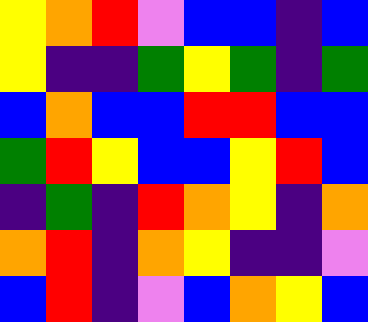[["yellow", "orange", "red", "violet", "blue", "blue", "indigo", "blue"], ["yellow", "indigo", "indigo", "green", "yellow", "green", "indigo", "green"], ["blue", "orange", "blue", "blue", "red", "red", "blue", "blue"], ["green", "red", "yellow", "blue", "blue", "yellow", "red", "blue"], ["indigo", "green", "indigo", "red", "orange", "yellow", "indigo", "orange"], ["orange", "red", "indigo", "orange", "yellow", "indigo", "indigo", "violet"], ["blue", "red", "indigo", "violet", "blue", "orange", "yellow", "blue"]]